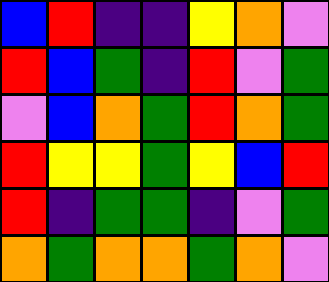[["blue", "red", "indigo", "indigo", "yellow", "orange", "violet"], ["red", "blue", "green", "indigo", "red", "violet", "green"], ["violet", "blue", "orange", "green", "red", "orange", "green"], ["red", "yellow", "yellow", "green", "yellow", "blue", "red"], ["red", "indigo", "green", "green", "indigo", "violet", "green"], ["orange", "green", "orange", "orange", "green", "orange", "violet"]]